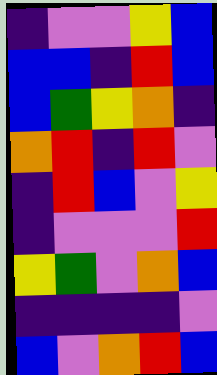[["indigo", "violet", "violet", "yellow", "blue"], ["blue", "blue", "indigo", "red", "blue"], ["blue", "green", "yellow", "orange", "indigo"], ["orange", "red", "indigo", "red", "violet"], ["indigo", "red", "blue", "violet", "yellow"], ["indigo", "violet", "violet", "violet", "red"], ["yellow", "green", "violet", "orange", "blue"], ["indigo", "indigo", "indigo", "indigo", "violet"], ["blue", "violet", "orange", "red", "blue"]]